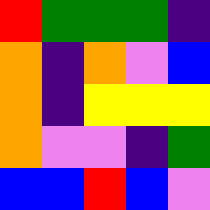[["red", "green", "green", "green", "indigo"], ["orange", "indigo", "orange", "violet", "blue"], ["orange", "indigo", "yellow", "yellow", "yellow"], ["orange", "violet", "violet", "indigo", "green"], ["blue", "blue", "red", "blue", "violet"]]